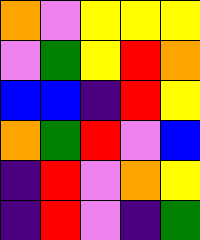[["orange", "violet", "yellow", "yellow", "yellow"], ["violet", "green", "yellow", "red", "orange"], ["blue", "blue", "indigo", "red", "yellow"], ["orange", "green", "red", "violet", "blue"], ["indigo", "red", "violet", "orange", "yellow"], ["indigo", "red", "violet", "indigo", "green"]]